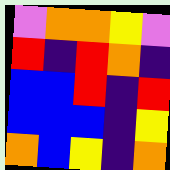[["violet", "orange", "orange", "yellow", "violet"], ["red", "indigo", "red", "orange", "indigo"], ["blue", "blue", "red", "indigo", "red"], ["blue", "blue", "blue", "indigo", "yellow"], ["orange", "blue", "yellow", "indigo", "orange"]]